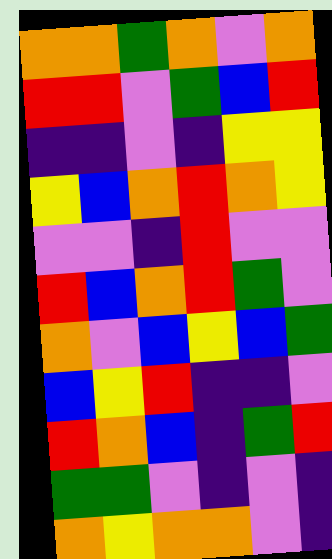[["orange", "orange", "green", "orange", "violet", "orange"], ["red", "red", "violet", "green", "blue", "red"], ["indigo", "indigo", "violet", "indigo", "yellow", "yellow"], ["yellow", "blue", "orange", "red", "orange", "yellow"], ["violet", "violet", "indigo", "red", "violet", "violet"], ["red", "blue", "orange", "red", "green", "violet"], ["orange", "violet", "blue", "yellow", "blue", "green"], ["blue", "yellow", "red", "indigo", "indigo", "violet"], ["red", "orange", "blue", "indigo", "green", "red"], ["green", "green", "violet", "indigo", "violet", "indigo"], ["orange", "yellow", "orange", "orange", "violet", "indigo"]]